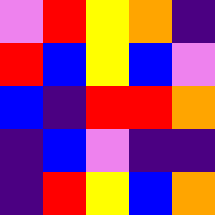[["violet", "red", "yellow", "orange", "indigo"], ["red", "blue", "yellow", "blue", "violet"], ["blue", "indigo", "red", "red", "orange"], ["indigo", "blue", "violet", "indigo", "indigo"], ["indigo", "red", "yellow", "blue", "orange"]]